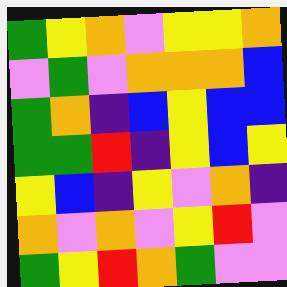[["green", "yellow", "orange", "violet", "yellow", "yellow", "orange"], ["violet", "green", "violet", "orange", "orange", "orange", "blue"], ["green", "orange", "indigo", "blue", "yellow", "blue", "blue"], ["green", "green", "red", "indigo", "yellow", "blue", "yellow"], ["yellow", "blue", "indigo", "yellow", "violet", "orange", "indigo"], ["orange", "violet", "orange", "violet", "yellow", "red", "violet"], ["green", "yellow", "red", "orange", "green", "violet", "violet"]]